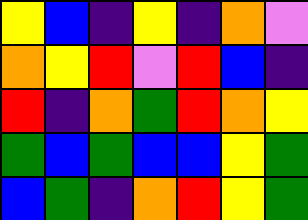[["yellow", "blue", "indigo", "yellow", "indigo", "orange", "violet"], ["orange", "yellow", "red", "violet", "red", "blue", "indigo"], ["red", "indigo", "orange", "green", "red", "orange", "yellow"], ["green", "blue", "green", "blue", "blue", "yellow", "green"], ["blue", "green", "indigo", "orange", "red", "yellow", "green"]]